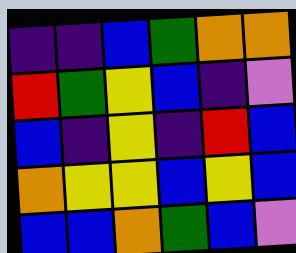[["indigo", "indigo", "blue", "green", "orange", "orange"], ["red", "green", "yellow", "blue", "indigo", "violet"], ["blue", "indigo", "yellow", "indigo", "red", "blue"], ["orange", "yellow", "yellow", "blue", "yellow", "blue"], ["blue", "blue", "orange", "green", "blue", "violet"]]